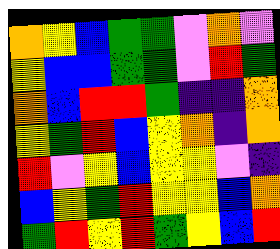[["orange", "yellow", "blue", "green", "green", "violet", "orange", "violet"], ["yellow", "blue", "blue", "green", "green", "violet", "red", "green"], ["orange", "blue", "red", "red", "green", "indigo", "indigo", "orange"], ["yellow", "green", "red", "blue", "yellow", "orange", "indigo", "orange"], ["red", "violet", "yellow", "blue", "yellow", "yellow", "violet", "indigo"], ["blue", "yellow", "green", "red", "yellow", "yellow", "blue", "orange"], ["green", "red", "yellow", "red", "green", "yellow", "blue", "red"]]